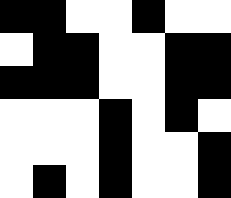[["black", "black", "white", "white", "black", "white", "white"], ["white", "black", "black", "white", "white", "black", "black"], ["black", "black", "black", "white", "white", "black", "black"], ["white", "white", "white", "black", "white", "black", "white"], ["white", "white", "white", "black", "white", "white", "black"], ["white", "black", "white", "black", "white", "white", "black"]]